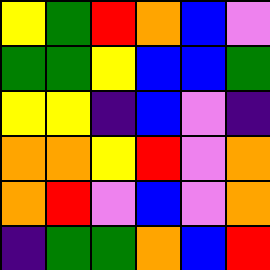[["yellow", "green", "red", "orange", "blue", "violet"], ["green", "green", "yellow", "blue", "blue", "green"], ["yellow", "yellow", "indigo", "blue", "violet", "indigo"], ["orange", "orange", "yellow", "red", "violet", "orange"], ["orange", "red", "violet", "blue", "violet", "orange"], ["indigo", "green", "green", "orange", "blue", "red"]]